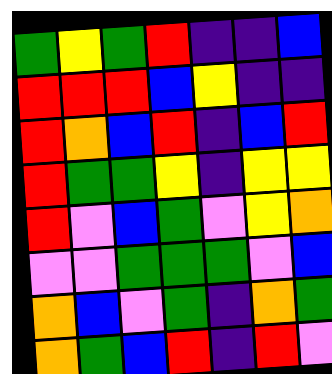[["green", "yellow", "green", "red", "indigo", "indigo", "blue"], ["red", "red", "red", "blue", "yellow", "indigo", "indigo"], ["red", "orange", "blue", "red", "indigo", "blue", "red"], ["red", "green", "green", "yellow", "indigo", "yellow", "yellow"], ["red", "violet", "blue", "green", "violet", "yellow", "orange"], ["violet", "violet", "green", "green", "green", "violet", "blue"], ["orange", "blue", "violet", "green", "indigo", "orange", "green"], ["orange", "green", "blue", "red", "indigo", "red", "violet"]]